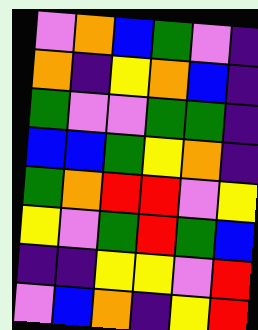[["violet", "orange", "blue", "green", "violet", "indigo"], ["orange", "indigo", "yellow", "orange", "blue", "indigo"], ["green", "violet", "violet", "green", "green", "indigo"], ["blue", "blue", "green", "yellow", "orange", "indigo"], ["green", "orange", "red", "red", "violet", "yellow"], ["yellow", "violet", "green", "red", "green", "blue"], ["indigo", "indigo", "yellow", "yellow", "violet", "red"], ["violet", "blue", "orange", "indigo", "yellow", "red"]]